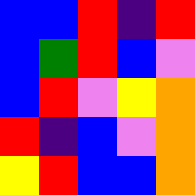[["blue", "blue", "red", "indigo", "red"], ["blue", "green", "red", "blue", "violet"], ["blue", "red", "violet", "yellow", "orange"], ["red", "indigo", "blue", "violet", "orange"], ["yellow", "red", "blue", "blue", "orange"]]